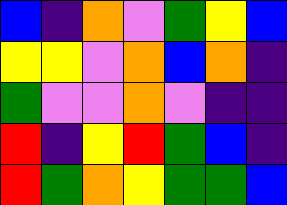[["blue", "indigo", "orange", "violet", "green", "yellow", "blue"], ["yellow", "yellow", "violet", "orange", "blue", "orange", "indigo"], ["green", "violet", "violet", "orange", "violet", "indigo", "indigo"], ["red", "indigo", "yellow", "red", "green", "blue", "indigo"], ["red", "green", "orange", "yellow", "green", "green", "blue"]]